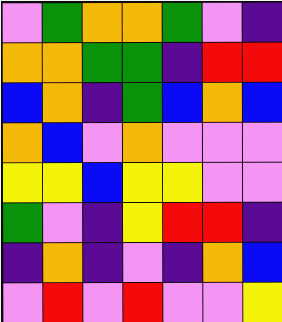[["violet", "green", "orange", "orange", "green", "violet", "indigo"], ["orange", "orange", "green", "green", "indigo", "red", "red"], ["blue", "orange", "indigo", "green", "blue", "orange", "blue"], ["orange", "blue", "violet", "orange", "violet", "violet", "violet"], ["yellow", "yellow", "blue", "yellow", "yellow", "violet", "violet"], ["green", "violet", "indigo", "yellow", "red", "red", "indigo"], ["indigo", "orange", "indigo", "violet", "indigo", "orange", "blue"], ["violet", "red", "violet", "red", "violet", "violet", "yellow"]]